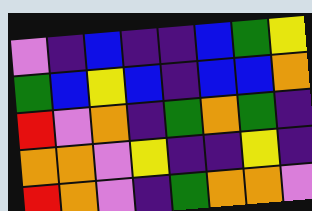[["violet", "indigo", "blue", "indigo", "indigo", "blue", "green", "yellow"], ["green", "blue", "yellow", "blue", "indigo", "blue", "blue", "orange"], ["red", "violet", "orange", "indigo", "green", "orange", "green", "indigo"], ["orange", "orange", "violet", "yellow", "indigo", "indigo", "yellow", "indigo"], ["red", "orange", "violet", "indigo", "green", "orange", "orange", "violet"]]